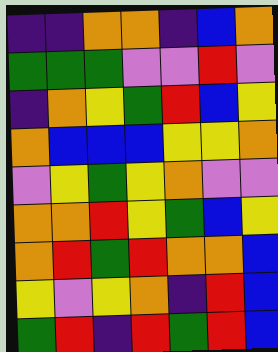[["indigo", "indigo", "orange", "orange", "indigo", "blue", "orange"], ["green", "green", "green", "violet", "violet", "red", "violet"], ["indigo", "orange", "yellow", "green", "red", "blue", "yellow"], ["orange", "blue", "blue", "blue", "yellow", "yellow", "orange"], ["violet", "yellow", "green", "yellow", "orange", "violet", "violet"], ["orange", "orange", "red", "yellow", "green", "blue", "yellow"], ["orange", "red", "green", "red", "orange", "orange", "blue"], ["yellow", "violet", "yellow", "orange", "indigo", "red", "blue"], ["green", "red", "indigo", "red", "green", "red", "blue"]]